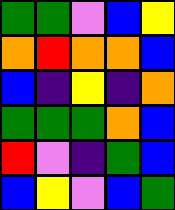[["green", "green", "violet", "blue", "yellow"], ["orange", "red", "orange", "orange", "blue"], ["blue", "indigo", "yellow", "indigo", "orange"], ["green", "green", "green", "orange", "blue"], ["red", "violet", "indigo", "green", "blue"], ["blue", "yellow", "violet", "blue", "green"]]